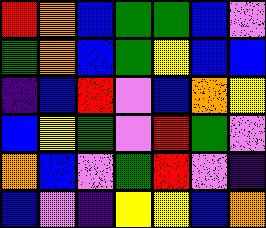[["red", "orange", "blue", "green", "green", "blue", "violet"], ["green", "orange", "blue", "green", "yellow", "blue", "blue"], ["indigo", "blue", "red", "violet", "blue", "orange", "yellow"], ["blue", "yellow", "green", "violet", "red", "green", "violet"], ["orange", "blue", "violet", "green", "red", "violet", "indigo"], ["blue", "violet", "indigo", "yellow", "yellow", "blue", "orange"]]